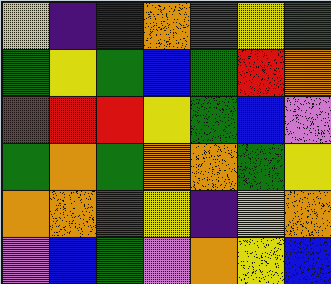[["yellow", "indigo", "indigo", "orange", "green", "yellow", "green"], ["green", "yellow", "green", "blue", "green", "red", "orange"], ["red", "red", "red", "yellow", "green", "blue", "violet"], ["green", "orange", "green", "orange", "orange", "green", "yellow"], ["orange", "orange", "red", "yellow", "indigo", "yellow", "orange"], ["violet", "blue", "green", "violet", "orange", "yellow", "blue"]]